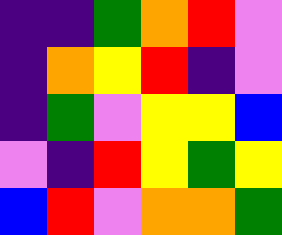[["indigo", "indigo", "green", "orange", "red", "violet"], ["indigo", "orange", "yellow", "red", "indigo", "violet"], ["indigo", "green", "violet", "yellow", "yellow", "blue"], ["violet", "indigo", "red", "yellow", "green", "yellow"], ["blue", "red", "violet", "orange", "orange", "green"]]